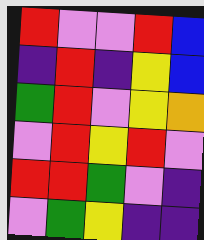[["red", "violet", "violet", "red", "blue"], ["indigo", "red", "indigo", "yellow", "blue"], ["green", "red", "violet", "yellow", "orange"], ["violet", "red", "yellow", "red", "violet"], ["red", "red", "green", "violet", "indigo"], ["violet", "green", "yellow", "indigo", "indigo"]]